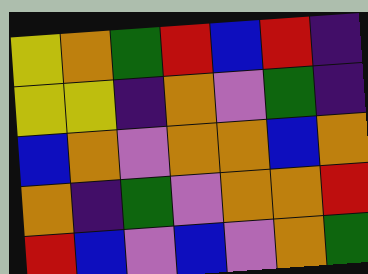[["yellow", "orange", "green", "red", "blue", "red", "indigo"], ["yellow", "yellow", "indigo", "orange", "violet", "green", "indigo"], ["blue", "orange", "violet", "orange", "orange", "blue", "orange"], ["orange", "indigo", "green", "violet", "orange", "orange", "red"], ["red", "blue", "violet", "blue", "violet", "orange", "green"]]